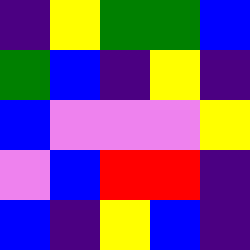[["indigo", "yellow", "green", "green", "blue"], ["green", "blue", "indigo", "yellow", "indigo"], ["blue", "violet", "violet", "violet", "yellow"], ["violet", "blue", "red", "red", "indigo"], ["blue", "indigo", "yellow", "blue", "indigo"]]